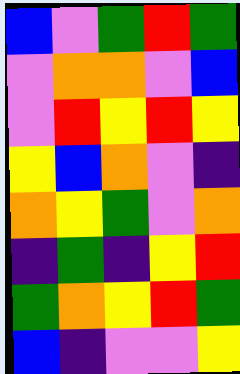[["blue", "violet", "green", "red", "green"], ["violet", "orange", "orange", "violet", "blue"], ["violet", "red", "yellow", "red", "yellow"], ["yellow", "blue", "orange", "violet", "indigo"], ["orange", "yellow", "green", "violet", "orange"], ["indigo", "green", "indigo", "yellow", "red"], ["green", "orange", "yellow", "red", "green"], ["blue", "indigo", "violet", "violet", "yellow"]]